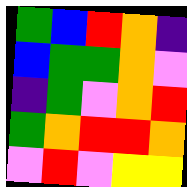[["green", "blue", "red", "orange", "indigo"], ["blue", "green", "green", "orange", "violet"], ["indigo", "green", "violet", "orange", "red"], ["green", "orange", "red", "red", "orange"], ["violet", "red", "violet", "yellow", "yellow"]]